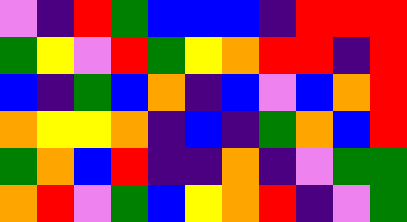[["violet", "indigo", "red", "green", "blue", "blue", "blue", "indigo", "red", "red", "red"], ["green", "yellow", "violet", "red", "green", "yellow", "orange", "red", "red", "indigo", "red"], ["blue", "indigo", "green", "blue", "orange", "indigo", "blue", "violet", "blue", "orange", "red"], ["orange", "yellow", "yellow", "orange", "indigo", "blue", "indigo", "green", "orange", "blue", "red"], ["green", "orange", "blue", "red", "indigo", "indigo", "orange", "indigo", "violet", "green", "green"], ["orange", "red", "violet", "green", "blue", "yellow", "orange", "red", "indigo", "violet", "green"]]